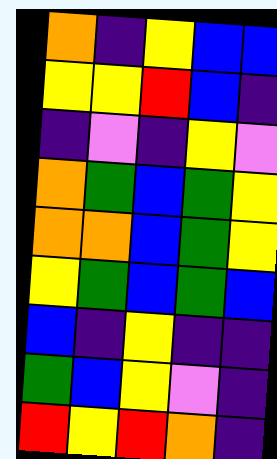[["orange", "indigo", "yellow", "blue", "blue"], ["yellow", "yellow", "red", "blue", "indigo"], ["indigo", "violet", "indigo", "yellow", "violet"], ["orange", "green", "blue", "green", "yellow"], ["orange", "orange", "blue", "green", "yellow"], ["yellow", "green", "blue", "green", "blue"], ["blue", "indigo", "yellow", "indigo", "indigo"], ["green", "blue", "yellow", "violet", "indigo"], ["red", "yellow", "red", "orange", "indigo"]]